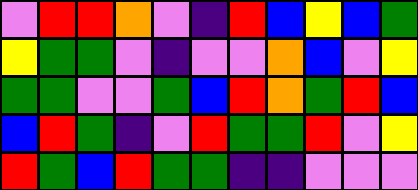[["violet", "red", "red", "orange", "violet", "indigo", "red", "blue", "yellow", "blue", "green"], ["yellow", "green", "green", "violet", "indigo", "violet", "violet", "orange", "blue", "violet", "yellow"], ["green", "green", "violet", "violet", "green", "blue", "red", "orange", "green", "red", "blue"], ["blue", "red", "green", "indigo", "violet", "red", "green", "green", "red", "violet", "yellow"], ["red", "green", "blue", "red", "green", "green", "indigo", "indigo", "violet", "violet", "violet"]]